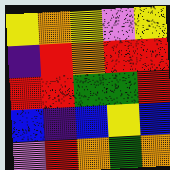[["yellow", "orange", "yellow", "violet", "yellow"], ["indigo", "red", "orange", "red", "red"], ["red", "red", "green", "green", "red"], ["blue", "indigo", "blue", "yellow", "blue"], ["violet", "red", "orange", "green", "orange"]]